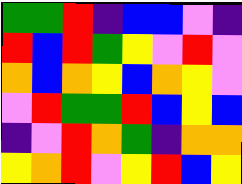[["green", "green", "red", "indigo", "blue", "blue", "violet", "indigo"], ["red", "blue", "red", "green", "yellow", "violet", "red", "violet"], ["orange", "blue", "orange", "yellow", "blue", "orange", "yellow", "violet"], ["violet", "red", "green", "green", "red", "blue", "yellow", "blue"], ["indigo", "violet", "red", "orange", "green", "indigo", "orange", "orange"], ["yellow", "orange", "red", "violet", "yellow", "red", "blue", "yellow"]]